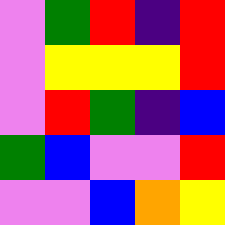[["violet", "green", "red", "indigo", "red"], ["violet", "yellow", "yellow", "yellow", "red"], ["violet", "red", "green", "indigo", "blue"], ["green", "blue", "violet", "violet", "red"], ["violet", "violet", "blue", "orange", "yellow"]]